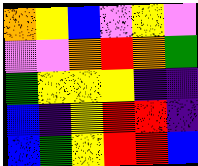[["orange", "yellow", "blue", "violet", "yellow", "violet"], ["violet", "violet", "orange", "red", "orange", "green"], ["green", "yellow", "yellow", "yellow", "indigo", "indigo"], ["blue", "indigo", "yellow", "red", "red", "indigo"], ["blue", "green", "yellow", "red", "red", "blue"]]